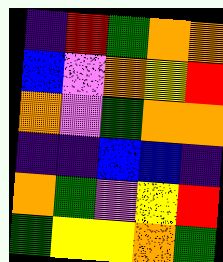[["indigo", "red", "green", "orange", "orange"], ["blue", "violet", "orange", "yellow", "red"], ["orange", "violet", "green", "orange", "orange"], ["indigo", "indigo", "blue", "blue", "indigo"], ["orange", "green", "violet", "yellow", "red"], ["green", "yellow", "yellow", "orange", "green"]]